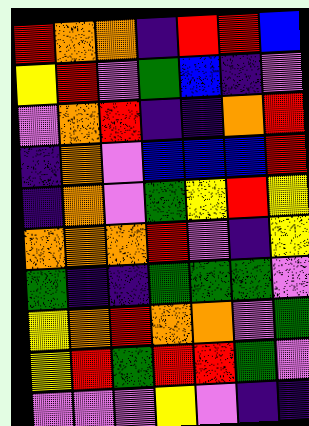[["red", "orange", "orange", "indigo", "red", "red", "blue"], ["yellow", "red", "violet", "green", "blue", "indigo", "violet"], ["violet", "orange", "red", "indigo", "indigo", "orange", "red"], ["indigo", "orange", "violet", "blue", "blue", "blue", "red"], ["indigo", "orange", "violet", "green", "yellow", "red", "yellow"], ["orange", "orange", "orange", "red", "violet", "indigo", "yellow"], ["green", "indigo", "indigo", "green", "green", "green", "violet"], ["yellow", "orange", "red", "orange", "orange", "violet", "green"], ["yellow", "red", "green", "red", "red", "green", "violet"], ["violet", "violet", "violet", "yellow", "violet", "indigo", "indigo"]]